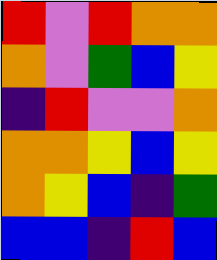[["red", "violet", "red", "orange", "orange"], ["orange", "violet", "green", "blue", "yellow"], ["indigo", "red", "violet", "violet", "orange"], ["orange", "orange", "yellow", "blue", "yellow"], ["orange", "yellow", "blue", "indigo", "green"], ["blue", "blue", "indigo", "red", "blue"]]